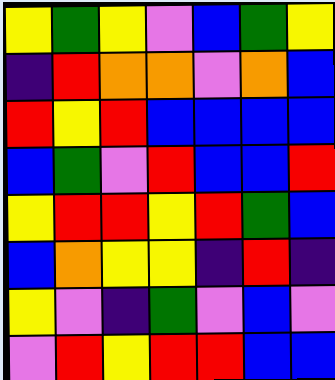[["yellow", "green", "yellow", "violet", "blue", "green", "yellow"], ["indigo", "red", "orange", "orange", "violet", "orange", "blue"], ["red", "yellow", "red", "blue", "blue", "blue", "blue"], ["blue", "green", "violet", "red", "blue", "blue", "red"], ["yellow", "red", "red", "yellow", "red", "green", "blue"], ["blue", "orange", "yellow", "yellow", "indigo", "red", "indigo"], ["yellow", "violet", "indigo", "green", "violet", "blue", "violet"], ["violet", "red", "yellow", "red", "red", "blue", "blue"]]